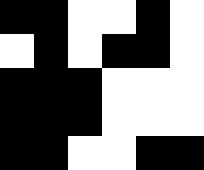[["black", "black", "white", "white", "black", "white"], ["white", "black", "white", "black", "black", "white"], ["black", "black", "black", "white", "white", "white"], ["black", "black", "black", "white", "white", "white"], ["black", "black", "white", "white", "black", "black"]]